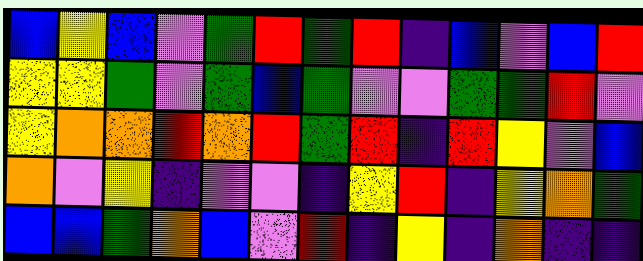[["blue", "yellow", "blue", "violet", "green", "red", "green", "red", "indigo", "blue", "violet", "blue", "red"], ["yellow", "yellow", "green", "violet", "green", "blue", "green", "violet", "violet", "green", "green", "red", "violet"], ["yellow", "orange", "orange", "red", "orange", "red", "green", "red", "indigo", "red", "yellow", "violet", "blue"], ["orange", "violet", "yellow", "indigo", "violet", "violet", "indigo", "yellow", "red", "indigo", "yellow", "orange", "green"], ["blue", "blue", "green", "orange", "blue", "violet", "red", "indigo", "yellow", "indigo", "orange", "indigo", "indigo"]]